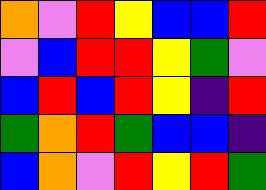[["orange", "violet", "red", "yellow", "blue", "blue", "red"], ["violet", "blue", "red", "red", "yellow", "green", "violet"], ["blue", "red", "blue", "red", "yellow", "indigo", "red"], ["green", "orange", "red", "green", "blue", "blue", "indigo"], ["blue", "orange", "violet", "red", "yellow", "red", "green"]]